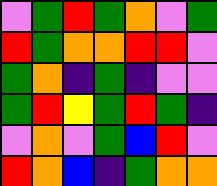[["violet", "green", "red", "green", "orange", "violet", "green"], ["red", "green", "orange", "orange", "red", "red", "violet"], ["green", "orange", "indigo", "green", "indigo", "violet", "violet"], ["green", "red", "yellow", "green", "red", "green", "indigo"], ["violet", "orange", "violet", "green", "blue", "red", "violet"], ["red", "orange", "blue", "indigo", "green", "orange", "orange"]]